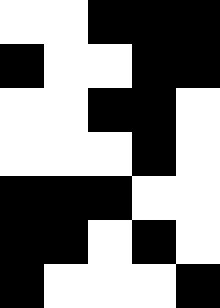[["white", "white", "black", "black", "black"], ["black", "white", "white", "black", "black"], ["white", "white", "black", "black", "white"], ["white", "white", "white", "black", "white"], ["black", "black", "black", "white", "white"], ["black", "black", "white", "black", "white"], ["black", "white", "white", "white", "black"]]